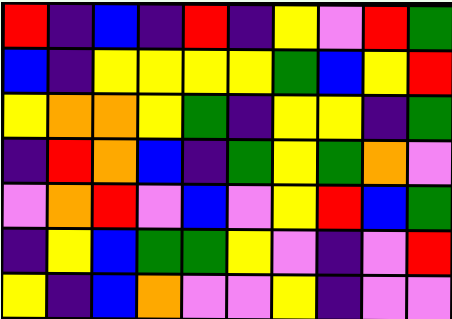[["red", "indigo", "blue", "indigo", "red", "indigo", "yellow", "violet", "red", "green"], ["blue", "indigo", "yellow", "yellow", "yellow", "yellow", "green", "blue", "yellow", "red"], ["yellow", "orange", "orange", "yellow", "green", "indigo", "yellow", "yellow", "indigo", "green"], ["indigo", "red", "orange", "blue", "indigo", "green", "yellow", "green", "orange", "violet"], ["violet", "orange", "red", "violet", "blue", "violet", "yellow", "red", "blue", "green"], ["indigo", "yellow", "blue", "green", "green", "yellow", "violet", "indigo", "violet", "red"], ["yellow", "indigo", "blue", "orange", "violet", "violet", "yellow", "indigo", "violet", "violet"]]